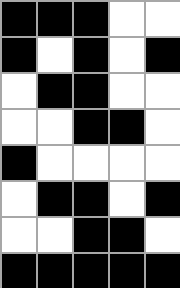[["black", "black", "black", "white", "white"], ["black", "white", "black", "white", "black"], ["white", "black", "black", "white", "white"], ["white", "white", "black", "black", "white"], ["black", "white", "white", "white", "white"], ["white", "black", "black", "white", "black"], ["white", "white", "black", "black", "white"], ["black", "black", "black", "black", "black"]]